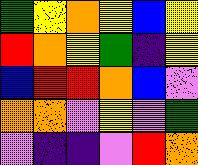[["green", "yellow", "orange", "yellow", "blue", "yellow"], ["red", "orange", "yellow", "green", "indigo", "yellow"], ["blue", "red", "red", "orange", "blue", "violet"], ["orange", "orange", "violet", "yellow", "violet", "green"], ["violet", "indigo", "indigo", "violet", "red", "orange"]]